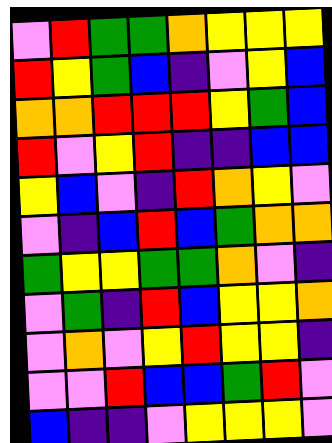[["violet", "red", "green", "green", "orange", "yellow", "yellow", "yellow"], ["red", "yellow", "green", "blue", "indigo", "violet", "yellow", "blue"], ["orange", "orange", "red", "red", "red", "yellow", "green", "blue"], ["red", "violet", "yellow", "red", "indigo", "indigo", "blue", "blue"], ["yellow", "blue", "violet", "indigo", "red", "orange", "yellow", "violet"], ["violet", "indigo", "blue", "red", "blue", "green", "orange", "orange"], ["green", "yellow", "yellow", "green", "green", "orange", "violet", "indigo"], ["violet", "green", "indigo", "red", "blue", "yellow", "yellow", "orange"], ["violet", "orange", "violet", "yellow", "red", "yellow", "yellow", "indigo"], ["violet", "violet", "red", "blue", "blue", "green", "red", "violet"], ["blue", "indigo", "indigo", "violet", "yellow", "yellow", "yellow", "violet"]]